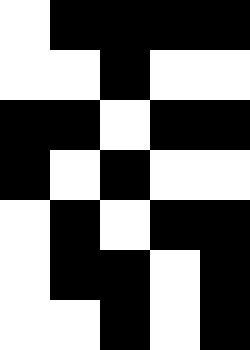[["white", "black", "black", "black", "black"], ["white", "white", "black", "white", "white"], ["black", "black", "white", "black", "black"], ["black", "white", "black", "white", "white"], ["white", "black", "white", "black", "black"], ["white", "black", "black", "white", "black"], ["white", "white", "black", "white", "black"]]